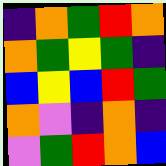[["indigo", "orange", "green", "red", "orange"], ["orange", "green", "yellow", "green", "indigo"], ["blue", "yellow", "blue", "red", "green"], ["orange", "violet", "indigo", "orange", "indigo"], ["violet", "green", "red", "orange", "blue"]]